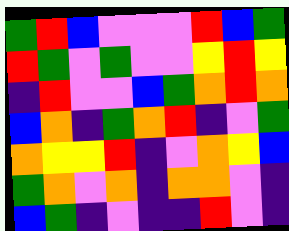[["green", "red", "blue", "violet", "violet", "violet", "red", "blue", "green"], ["red", "green", "violet", "green", "violet", "violet", "yellow", "red", "yellow"], ["indigo", "red", "violet", "violet", "blue", "green", "orange", "red", "orange"], ["blue", "orange", "indigo", "green", "orange", "red", "indigo", "violet", "green"], ["orange", "yellow", "yellow", "red", "indigo", "violet", "orange", "yellow", "blue"], ["green", "orange", "violet", "orange", "indigo", "orange", "orange", "violet", "indigo"], ["blue", "green", "indigo", "violet", "indigo", "indigo", "red", "violet", "indigo"]]